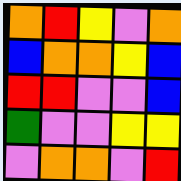[["orange", "red", "yellow", "violet", "orange"], ["blue", "orange", "orange", "yellow", "blue"], ["red", "red", "violet", "violet", "blue"], ["green", "violet", "violet", "yellow", "yellow"], ["violet", "orange", "orange", "violet", "red"]]